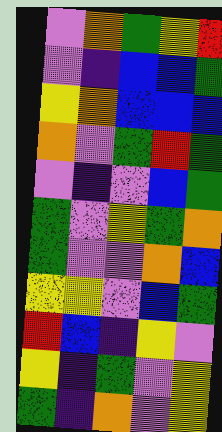[["violet", "orange", "green", "yellow", "red"], ["violet", "indigo", "blue", "blue", "green"], ["yellow", "orange", "blue", "blue", "blue"], ["orange", "violet", "green", "red", "green"], ["violet", "indigo", "violet", "blue", "green"], ["green", "violet", "yellow", "green", "orange"], ["green", "violet", "violet", "orange", "blue"], ["yellow", "yellow", "violet", "blue", "green"], ["red", "blue", "indigo", "yellow", "violet"], ["yellow", "indigo", "green", "violet", "yellow"], ["green", "indigo", "orange", "violet", "yellow"]]